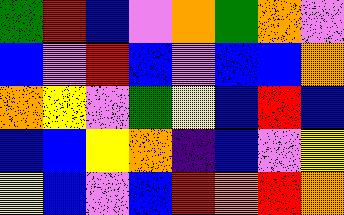[["green", "red", "blue", "violet", "orange", "green", "orange", "violet"], ["blue", "violet", "red", "blue", "violet", "blue", "blue", "orange"], ["orange", "yellow", "violet", "green", "yellow", "blue", "red", "blue"], ["blue", "blue", "yellow", "orange", "indigo", "blue", "violet", "yellow"], ["yellow", "blue", "violet", "blue", "red", "orange", "red", "orange"]]